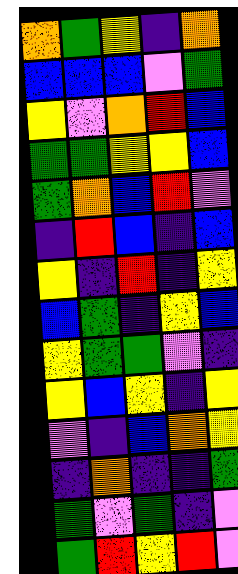[["orange", "green", "yellow", "indigo", "orange"], ["blue", "blue", "blue", "violet", "green"], ["yellow", "violet", "orange", "red", "blue"], ["green", "green", "yellow", "yellow", "blue"], ["green", "orange", "blue", "red", "violet"], ["indigo", "red", "blue", "indigo", "blue"], ["yellow", "indigo", "red", "indigo", "yellow"], ["blue", "green", "indigo", "yellow", "blue"], ["yellow", "green", "green", "violet", "indigo"], ["yellow", "blue", "yellow", "indigo", "yellow"], ["violet", "indigo", "blue", "orange", "yellow"], ["indigo", "orange", "indigo", "indigo", "green"], ["green", "violet", "green", "indigo", "violet"], ["green", "red", "yellow", "red", "violet"]]